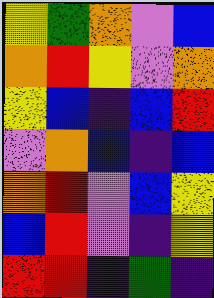[["yellow", "green", "orange", "violet", "blue"], ["orange", "red", "yellow", "violet", "orange"], ["yellow", "blue", "indigo", "blue", "red"], ["violet", "orange", "blue", "indigo", "blue"], ["orange", "red", "violet", "blue", "yellow"], ["blue", "red", "violet", "indigo", "yellow"], ["red", "red", "indigo", "green", "indigo"]]